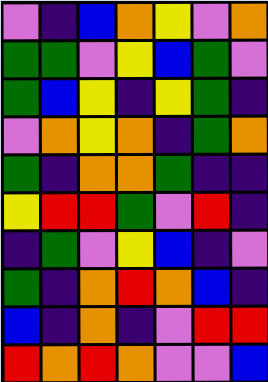[["violet", "indigo", "blue", "orange", "yellow", "violet", "orange"], ["green", "green", "violet", "yellow", "blue", "green", "violet"], ["green", "blue", "yellow", "indigo", "yellow", "green", "indigo"], ["violet", "orange", "yellow", "orange", "indigo", "green", "orange"], ["green", "indigo", "orange", "orange", "green", "indigo", "indigo"], ["yellow", "red", "red", "green", "violet", "red", "indigo"], ["indigo", "green", "violet", "yellow", "blue", "indigo", "violet"], ["green", "indigo", "orange", "red", "orange", "blue", "indigo"], ["blue", "indigo", "orange", "indigo", "violet", "red", "red"], ["red", "orange", "red", "orange", "violet", "violet", "blue"]]